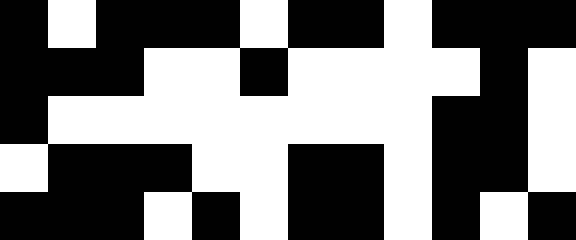[["black", "white", "black", "black", "black", "white", "black", "black", "white", "black", "black", "black"], ["black", "black", "black", "white", "white", "black", "white", "white", "white", "white", "black", "white"], ["black", "white", "white", "white", "white", "white", "white", "white", "white", "black", "black", "white"], ["white", "black", "black", "black", "white", "white", "black", "black", "white", "black", "black", "white"], ["black", "black", "black", "white", "black", "white", "black", "black", "white", "black", "white", "black"]]